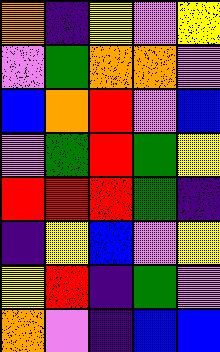[["orange", "indigo", "yellow", "violet", "yellow"], ["violet", "green", "orange", "orange", "violet"], ["blue", "orange", "red", "violet", "blue"], ["violet", "green", "red", "green", "yellow"], ["red", "red", "red", "green", "indigo"], ["indigo", "yellow", "blue", "violet", "yellow"], ["yellow", "red", "indigo", "green", "violet"], ["orange", "violet", "indigo", "blue", "blue"]]